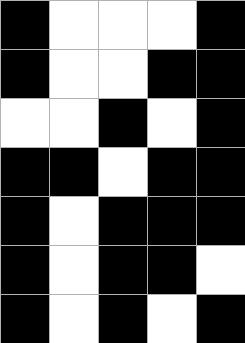[["black", "white", "white", "white", "black"], ["black", "white", "white", "black", "black"], ["white", "white", "black", "white", "black"], ["black", "black", "white", "black", "black"], ["black", "white", "black", "black", "black"], ["black", "white", "black", "black", "white"], ["black", "white", "black", "white", "black"]]